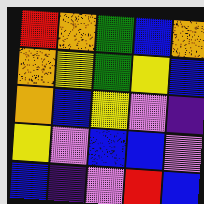[["red", "orange", "green", "blue", "orange"], ["orange", "yellow", "green", "yellow", "blue"], ["orange", "blue", "yellow", "violet", "indigo"], ["yellow", "violet", "blue", "blue", "violet"], ["blue", "indigo", "violet", "red", "blue"]]